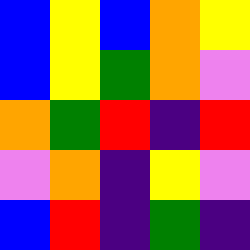[["blue", "yellow", "blue", "orange", "yellow"], ["blue", "yellow", "green", "orange", "violet"], ["orange", "green", "red", "indigo", "red"], ["violet", "orange", "indigo", "yellow", "violet"], ["blue", "red", "indigo", "green", "indigo"]]